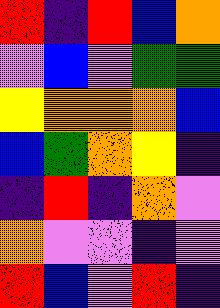[["red", "indigo", "red", "blue", "orange"], ["violet", "blue", "violet", "green", "green"], ["yellow", "orange", "orange", "orange", "blue"], ["blue", "green", "orange", "yellow", "indigo"], ["indigo", "red", "indigo", "orange", "violet"], ["orange", "violet", "violet", "indigo", "violet"], ["red", "blue", "violet", "red", "indigo"]]